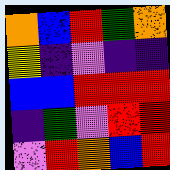[["orange", "blue", "red", "green", "orange"], ["yellow", "indigo", "violet", "indigo", "indigo"], ["blue", "blue", "red", "red", "red"], ["indigo", "green", "violet", "red", "red"], ["violet", "red", "orange", "blue", "red"]]